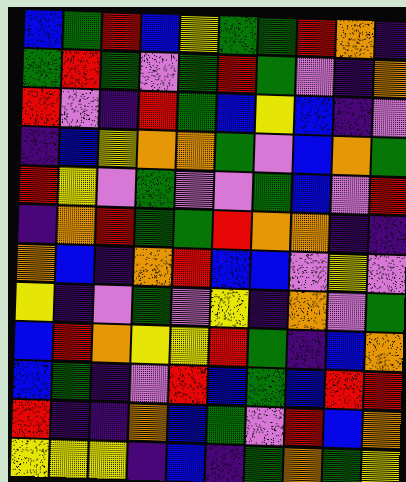[["blue", "green", "red", "blue", "yellow", "green", "green", "red", "orange", "indigo"], ["green", "red", "green", "violet", "green", "red", "green", "violet", "indigo", "orange"], ["red", "violet", "indigo", "red", "green", "blue", "yellow", "blue", "indigo", "violet"], ["indigo", "blue", "yellow", "orange", "orange", "green", "violet", "blue", "orange", "green"], ["red", "yellow", "violet", "green", "violet", "violet", "green", "blue", "violet", "red"], ["indigo", "orange", "red", "green", "green", "red", "orange", "orange", "indigo", "indigo"], ["orange", "blue", "indigo", "orange", "red", "blue", "blue", "violet", "yellow", "violet"], ["yellow", "indigo", "violet", "green", "violet", "yellow", "indigo", "orange", "violet", "green"], ["blue", "red", "orange", "yellow", "yellow", "red", "green", "indigo", "blue", "orange"], ["blue", "green", "indigo", "violet", "red", "blue", "green", "blue", "red", "red"], ["red", "indigo", "indigo", "orange", "blue", "green", "violet", "red", "blue", "orange"], ["yellow", "yellow", "yellow", "indigo", "blue", "indigo", "green", "orange", "green", "yellow"]]